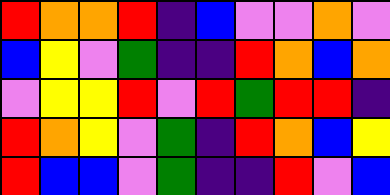[["red", "orange", "orange", "red", "indigo", "blue", "violet", "violet", "orange", "violet"], ["blue", "yellow", "violet", "green", "indigo", "indigo", "red", "orange", "blue", "orange"], ["violet", "yellow", "yellow", "red", "violet", "red", "green", "red", "red", "indigo"], ["red", "orange", "yellow", "violet", "green", "indigo", "red", "orange", "blue", "yellow"], ["red", "blue", "blue", "violet", "green", "indigo", "indigo", "red", "violet", "blue"]]